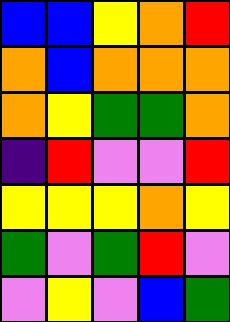[["blue", "blue", "yellow", "orange", "red"], ["orange", "blue", "orange", "orange", "orange"], ["orange", "yellow", "green", "green", "orange"], ["indigo", "red", "violet", "violet", "red"], ["yellow", "yellow", "yellow", "orange", "yellow"], ["green", "violet", "green", "red", "violet"], ["violet", "yellow", "violet", "blue", "green"]]